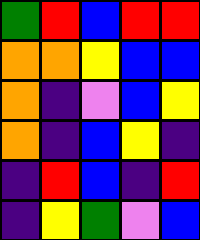[["green", "red", "blue", "red", "red"], ["orange", "orange", "yellow", "blue", "blue"], ["orange", "indigo", "violet", "blue", "yellow"], ["orange", "indigo", "blue", "yellow", "indigo"], ["indigo", "red", "blue", "indigo", "red"], ["indigo", "yellow", "green", "violet", "blue"]]